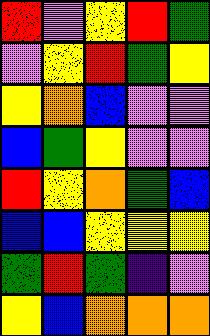[["red", "violet", "yellow", "red", "green"], ["violet", "yellow", "red", "green", "yellow"], ["yellow", "orange", "blue", "violet", "violet"], ["blue", "green", "yellow", "violet", "violet"], ["red", "yellow", "orange", "green", "blue"], ["blue", "blue", "yellow", "yellow", "yellow"], ["green", "red", "green", "indigo", "violet"], ["yellow", "blue", "orange", "orange", "orange"]]